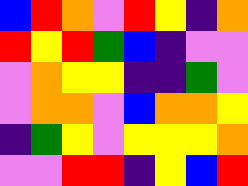[["blue", "red", "orange", "violet", "red", "yellow", "indigo", "orange"], ["red", "yellow", "red", "green", "blue", "indigo", "violet", "violet"], ["violet", "orange", "yellow", "yellow", "indigo", "indigo", "green", "violet"], ["violet", "orange", "orange", "violet", "blue", "orange", "orange", "yellow"], ["indigo", "green", "yellow", "violet", "yellow", "yellow", "yellow", "orange"], ["violet", "violet", "red", "red", "indigo", "yellow", "blue", "red"]]